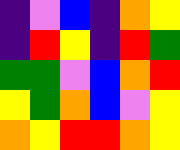[["indigo", "violet", "blue", "indigo", "orange", "yellow"], ["indigo", "red", "yellow", "indigo", "red", "green"], ["green", "green", "violet", "blue", "orange", "red"], ["yellow", "green", "orange", "blue", "violet", "yellow"], ["orange", "yellow", "red", "red", "orange", "yellow"]]